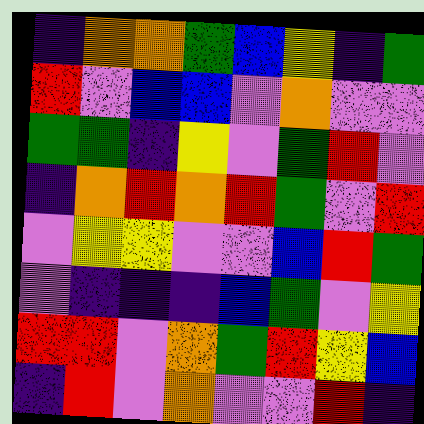[["indigo", "orange", "orange", "green", "blue", "yellow", "indigo", "green"], ["red", "violet", "blue", "blue", "violet", "orange", "violet", "violet"], ["green", "green", "indigo", "yellow", "violet", "green", "red", "violet"], ["indigo", "orange", "red", "orange", "red", "green", "violet", "red"], ["violet", "yellow", "yellow", "violet", "violet", "blue", "red", "green"], ["violet", "indigo", "indigo", "indigo", "blue", "green", "violet", "yellow"], ["red", "red", "violet", "orange", "green", "red", "yellow", "blue"], ["indigo", "red", "violet", "orange", "violet", "violet", "red", "indigo"]]